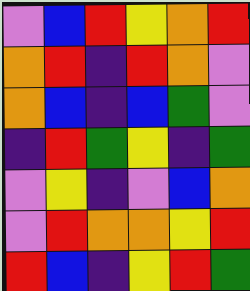[["violet", "blue", "red", "yellow", "orange", "red"], ["orange", "red", "indigo", "red", "orange", "violet"], ["orange", "blue", "indigo", "blue", "green", "violet"], ["indigo", "red", "green", "yellow", "indigo", "green"], ["violet", "yellow", "indigo", "violet", "blue", "orange"], ["violet", "red", "orange", "orange", "yellow", "red"], ["red", "blue", "indigo", "yellow", "red", "green"]]